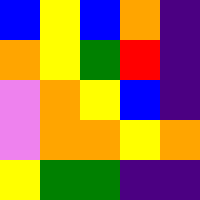[["blue", "yellow", "blue", "orange", "indigo"], ["orange", "yellow", "green", "red", "indigo"], ["violet", "orange", "yellow", "blue", "indigo"], ["violet", "orange", "orange", "yellow", "orange"], ["yellow", "green", "green", "indigo", "indigo"]]